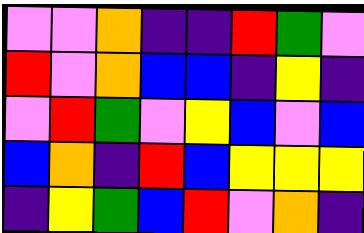[["violet", "violet", "orange", "indigo", "indigo", "red", "green", "violet"], ["red", "violet", "orange", "blue", "blue", "indigo", "yellow", "indigo"], ["violet", "red", "green", "violet", "yellow", "blue", "violet", "blue"], ["blue", "orange", "indigo", "red", "blue", "yellow", "yellow", "yellow"], ["indigo", "yellow", "green", "blue", "red", "violet", "orange", "indigo"]]